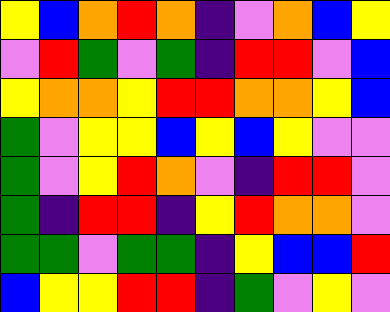[["yellow", "blue", "orange", "red", "orange", "indigo", "violet", "orange", "blue", "yellow"], ["violet", "red", "green", "violet", "green", "indigo", "red", "red", "violet", "blue"], ["yellow", "orange", "orange", "yellow", "red", "red", "orange", "orange", "yellow", "blue"], ["green", "violet", "yellow", "yellow", "blue", "yellow", "blue", "yellow", "violet", "violet"], ["green", "violet", "yellow", "red", "orange", "violet", "indigo", "red", "red", "violet"], ["green", "indigo", "red", "red", "indigo", "yellow", "red", "orange", "orange", "violet"], ["green", "green", "violet", "green", "green", "indigo", "yellow", "blue", "blue", "red"], ["blue", "yellow", "yellow", "red", "red", "indigo", "green", "violet", "yellow", "violet"]]